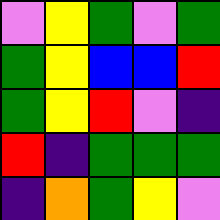[["violet", "yellow", "green", "violet", "green"], ["green", "yellow", "blue", "blue", "red"], ["green", "yellow", "red", "violet", "indigo"], ["red", "indigo", "green", "green", "green"], ["indigo", "orange", "green", "yellow", "violet"]]